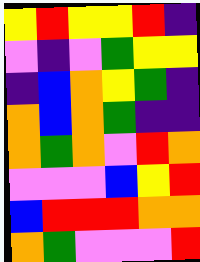[["yellow", "red", "yellow", "yellow", "red", "indigo"], ["violet", "indigo", "violet", "green", "yellow", "yellow"], ["indigo", "blue", "orange", "yellow", "green", "indigo"], ["orange", "blue", "orange", "green", "indigo", "indigo"], ["orange", "green", "orange", "violet", "red", "orange"], ["violet", "violet", "violet", "blue", "yellow", "red"], ["blue", "red", "red", "red", "orange", "orange"], ["orange", "green", "violet", "violet", "violet", "red"]]